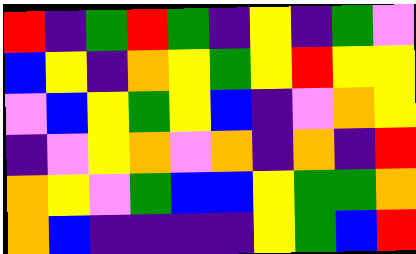[["red", "indigo", "green", "red", "green", "indigo", "yellow", "indigo", "green", "violet"], ["blue", "yellow", "indigo", "orange", "yellow", "green", "yellow", "red", "yellow", "yellow"], ["violet", "blue", "yellow", "green", "yellow", "blue", "indigo", "violet", "orange", "yellow"], ["indigo", "violet", "yellow", "orange", "violet", "orange", "indigo", "orange", "indigo", "red"], ["orange", "yellow", "violet", "green", "blue", "blue", "yellow", "green", "green", "orange"], ["orange", "blue", "indigo", "indigo", "indigo", "indigo", "yellow", "green", "blue", "red"]]